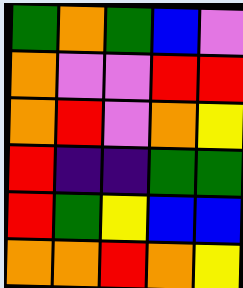[["green", "orange", "green", "blue", "violet"], ["orange", "violet", "violet", "red", "red"], ["orange", "red", "violet", "orange", "yellow"], ["red", "indigo", "indigo", "green", "green"], ["red", "green", "yellow", "blue", "blue"], ["orange", "orange", "red", "orange", "yellow"]]